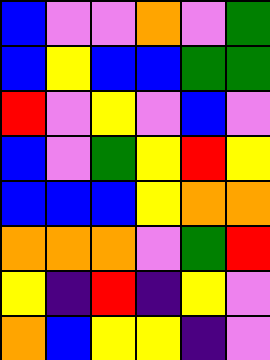[["blue", "violet", "violet", "orange", "violet", "green"], ["blue", "yellow", "blue", "blue", "green", "green"], ["red", "violet", "yellow", "violet", "blue", "violet"], ["blue", "violet", "green", "yellow", "red", "yellow"], ["blue", "blue", "blue", "yellow", "orange", "orange"], ["orange", "orange", "orange", "violet", "green", "red"], ["yellow", "indigo", "red", "indigo", "yellow", "violet"], ["orange", "blue", "yellow", "yellow", "indigo", "violet"]]